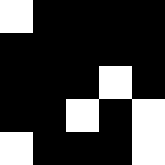[["white", "black", "black", "black", "black"], ["black", "black", "black", "black", "black"], ["black", "black", "black", "white", "black"], ["black", "black", "white", "black", "white"], ["white", "black", "black", "black", "white"]]